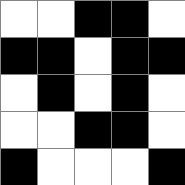[["white", "white", "black", "black", "white"], ["black", "black", "white", "black", "black"], ["white", "black", "white", "black", "white"], ["white", "white", "black", "black", "white"], ["black", "white", "white", "white", "black"]]